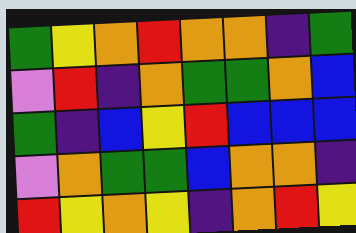[["green", "yellow", "orange", "red", "orange", "orange", "indigo", "green"], ["violet", "red", "indigo", "orange", "green", "green", "orange", "blue"], ["green", "indigo", "blue", "yellow", "red", "blue", "blue", "blue"], ["violet", "orange", "green", "green", "blue", "orange", "orange", "indigo"], ["red", "yellow", "orange", "yellow", "indigo", "orange", "red", "yellow"]]